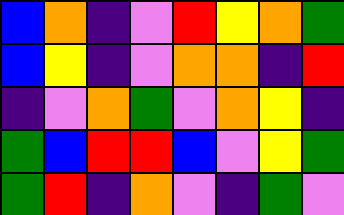[["blue", "orange", "indigo", "violet", "red", "yellow", "orange", "green"], ["blue", "yellow", "indigo", "violet", "orange", "orange", "indigo", "red"], ["indigo", "violet", "orange", "green", "violet", "orange", "yellow", "indigo"], ["green", "blue", "red", "red", "blue", "violet", "yellow", "green"], ["green", "red", "indigo", "orange", "violet", "indigo", "green", "violet"]]